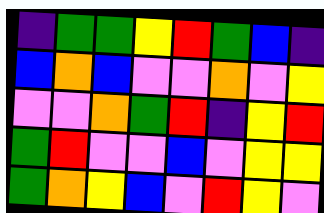[["indigo", "green", "green", "yellow", "red", "green", "blue", "indigo"], ["blue", "orange", "blue", "violet", "violet", "orange", "violet", "yellow"], ["violet", "violet", "orange", "green", "red", "indigo", "yellow", "red"], ["green", "red", "violet", "violet", "blue", "violet", "yellow", "yellow"], ["green", "orange", "yellow", "blue", "violet", "red", "yellow", "violet"]]